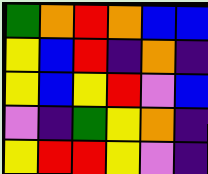[["green", "orange", "red", "orange", "blue", "blue"], ["yellow", "blue", "red", "indigo", "orange", "indigo"], ["yellow", "blue", "yellow", "red", "violet", "blue"], ["violet", "indigo", "green", "yellow", "orange", "indigo"], ["yellow", "red", "red", "yellow", "violet", "indigo"]]